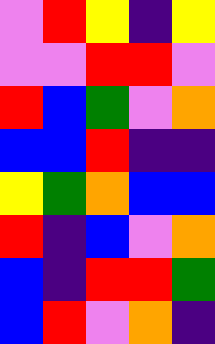[["violet", "red", "yellow", "indigo", "yellow"], ["violet", "violet", "red", "red", "violet"], ["red", "blue", "green", "violet", "orange"], ["blue", "blue", "red", "indigo", "indigo"], ["yellow", "green", "orange", "blue", "blue"], ["red", "indigo", "blue", "violet", "orange"], ["blue", "indigo", "red", "red", "green"], ["blue", "red", "violet", "orange", "indigo"]]